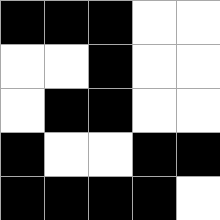[["black", "black", "black", "white", "white"], ["white", "white", "black", "white", "white"], ["white", "black", "black", "white", "white"], ["black", "white", "white", "black", "black"], ["black", "black", "black", "black", "white"]]